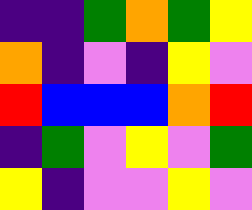[["indigo", "indigo", "green", "orange", "green", "yellow"], ["orange", "indigo", "violet", "indigo", "yellow", "violet"], ["red", "blue", "blue", "blue", "orange", "red"], ["indigo", "green", "violet", "yellow", "violet", "green"], ["yellow", "indigo", "violet", "violet", "yellow", "violet"]]